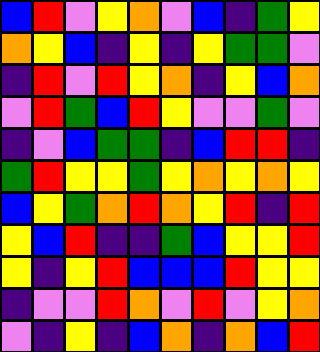[["blue", "red", "violet", "yellow", "orange", "violet", "blue", "indigo", "green", "yellow"], ["orange", "yellow", "blue", "indigo", "yellow", "indigo", "yellow", "green", "green", "violet"], ["indigo", "red", "violet", "red", "yellow", "orange", "indigo", "yellow", "blue", "orange"], ["violet", "red", "green", "blue", "red", "yellow", "violet", "violet", "green", "violet"], ["indigo", "violet", "blue", "green", "green", "indigo", "blue", "red", "red", "indigo"], ["green", "red", "yellow", "yellow", "green", "yellow", "orange", "yellow", "orange", "yellow"], ["blue", "yellow", "green", "orange", "red", "orange", "yellow", "red", "indigo", "red"], ["yellow", "blue", "red", "indigo", "indigo", "green", "blue", "yellow", "yellow", "red"], ["yellow", "indigo", "yellow", "red", "blue", "blue", "blue", "red", "yellow", "yellow"], ["indigo", "violet", "violet", "red", "orange", "violet", "red", "violet", "yellow", "orange"], ["violet", "indigo", "yellow", "indigo", "blue", "orange", "indigo", "orange", "blue", "red"]]